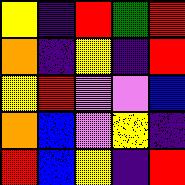[["yellow", "indigo", "red", "green", "red"], ["orange", "indigo", "yellow", "indigo", "red"], ["yellow", "red", "violet", "violet", "blue"], ["orange", "blue", "violet", "yellow", "indigo"], ["red", "blue", "yellow", "indigo", "red"]]